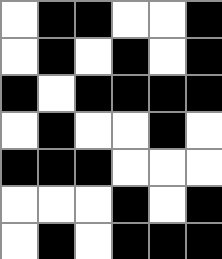[["white", "black", "black", "white", "white", "black"], ["white", "black", "white", "black", "white", "black"], ["black", "white", "black", "black", "black", "black"], ["white", "black", "white", "white", "black", "white"], ["black", "black", "black", "white", "white", "white"], ["white", "white", "white", "black", "white", "black"], ["white", "black", "white", "black", "black", "black"]]